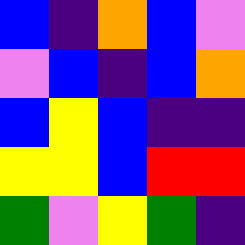[["blue", "indigo", "orange", "blue", "violet"], ["violet", "blue", "indigo", "blue", "orange"], ["blue", "yellow", "blue", "indigo", "indigo"], ["yellow", "yellow", "blue", "red", "red"], ["green", "violet", "yellow", "green", "indigo"]]